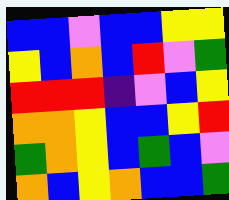[["blue", "blue", "violet", "blue", "blue", "yellow", "yellow"], ["yellow", "blue", "orange", "blue", "red", "violet", "green"], ["red", "red", "red", "indigo", "violet", "blue", "yellow"], ["orange", "orange", "yellow", "blue", "blue", "yellow", "red"], ["green", "orange", "yellow", "blue", "green", "blue", "violet"], ["orange", "blue", "yellow", "orange", "blue", "blue", "green"]]